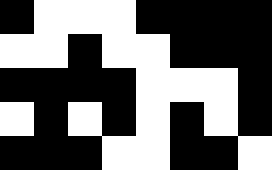[["black", "white", "white", "white", "black", "black", "black", "black"], ["white", "white", "black", "white", "white", "black", "black", "black"], ["black", "black", "black", "black", "white", "white", "white", "black"], ["white", "black", "white", "black", "white", "black", "white", "black"], ["black", "black", "black", "white", "white", "black", "black", "white"]]